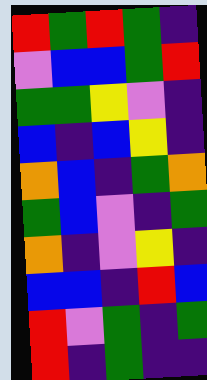[["red", "green", "red", "green", "indigo"], ["violet", "blue", "blue", "green", "red"], ["green", "green", "yellow", "violet", "indigo"], ["blue", "indigo", "blue", "yellow", "indigo"], ["orange", "blue", "indigo", "green", "orange"], ["green", "blue", "violet", "indigo", "green"], ["orange", "indigo", "violet", "yellow", "indigo"], ["blue", "blue", "indigo", "red", "blue"], ["red", "violet", "green", "indigo", "green"], ["red", "indigo", "green", "indigo", "indigo"]]